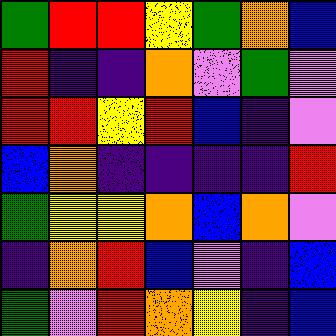[["green", "red", "red", "yellow", "green", "orange", "blue"], ["red", "indigo", "indigo", "orange", "violet", "green", "violet"], ["red", "red", "yellow", "red", "blue", "indigo", "violet"], ["blue", "orange", "indigo", "indigo", "indigo", "indigo", "red"], ["green", "yellow", "yellow", "orange", "blue", "orange", "violet"], ["indigo", "orange", "red", "blue", "violet", "indigo", "blue"], ["green", "violet", "red", "orange", "yellow", "indigo", "blue"]]